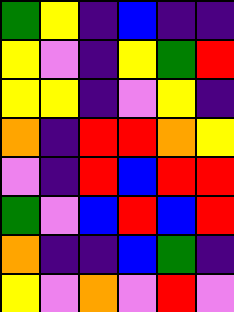[["green", "yellow", "indigo", "blue", "indigo", "indigo"], ["yellow", "violet", "indigo", "yellow", "green", "red"], ["yellow", "yellow", "indigo", "violet", "yellow", "indigo"], ["orange", "indigo", "red", "red", "orange", "yellow"], ["violet", "indigo", "red", "blue", "red", "red"], ["green", "violet", "blue", "red", "blue", "red"], ["orange", "indigo", "indigo", "blue", "green", "indigo"], ["yellow", "violet", "orange", "violet", "red", "violet"]]